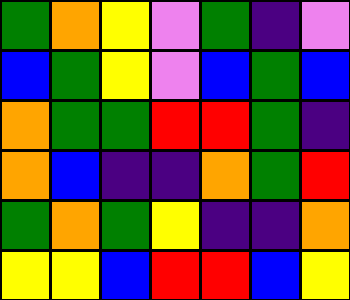[["green", "orange", "yellow", "violet", "green", "indigo", "violet"], ["blue", "green", "yellow", "violet", "blue", "green", "blue"], ["orange", "green", "green", "red", "red", "green", "indigo"], ["orange", "blue", "indigo", "indigo", "orange", "green", "red"], ["green", "orange", "green", "yellow", "indigo", "indigo", "orange"], ["yellow", "yellow", "blue", "red", "red", "blue", "yellow"]]